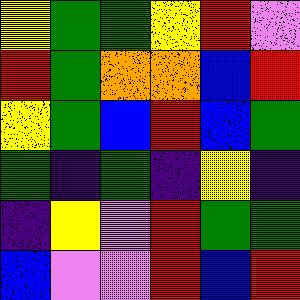[["yellow", "green", "green", "yellow", "red", "violet"], ["red", "green", "orange", "orange", "blue", "red"], ["yellow", "green", "blue", "red", "blue", "green"], ["green", "indigo", "green", "indigo", "yellow", "indigo"], ["indigo", "yellow", "violet", "red", "green", "green"], ["blue", "violet", "violet", "red", "blue", "red"]]